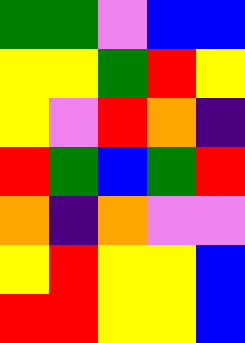[["green", "green", "violet", "blue", "blue"], ["yellow", "yellow", "green", "red", "yellow"], ["yellow", "violet", "red", "orange", "indigo"], ["red", "green", "blue", "green", "red"], ["orange", "indigo", "orange", "violet", "violet"], ["yellow", "red", "yellow", "yellow", "blue"], ["red", "red", "yellow", "yellow", "blue"]]